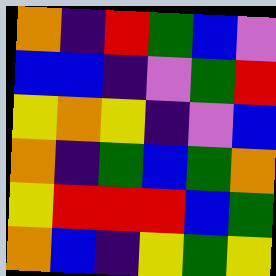[["orange", "indigo", "red", "green", "blue", "violet"], ["blue", "blue", "indigo", "violet", "green", "red"], ["yellow", "orange", "yellow", "indigo", "violet", "blue"], ["orange", "indigo", "green", "blue", "green", "orange"], ["yellow", "red", "red", "red", "blue", "green"], ["orange", "blue", "indigo", "yellow", "green", "yellow"]]